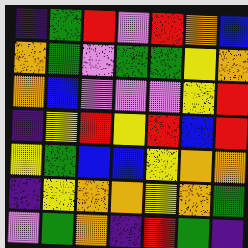[["indigo", "green", "red", "violet", "red", "orange", "blue"], ["orange", "green", "violet", "green", "green", "yellow", "orange"], ["orange", "blue", "violet", "violet", "violet", "yellow", "red"], ["indigo", "yellow", "red", "yellow", "red", "blue", "red"], ["yellow", "green", "blue", "blue", "yellow", "orange", "orange"], ["indigo", "yellow", "orange", "orange", "yellow", "orange", "green"], ["violet", "green", "orange", "indigo", "red", "green", "indigo"]]